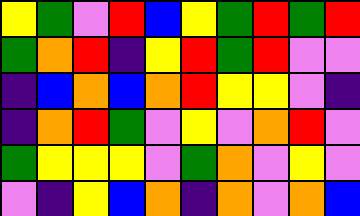[["yellow", "green", "violet", "red", "blue", "yellow", "green", "red", "green", "red"], ["green", "orange", "red", "indigo", "yellow", "red", "green", "red", "violet", "violet"], ["indigo", "blue", "orange", "blue", "orange", "red", "yellow", "yellow", "violet", "indigo"], ["indigo", "orange", "red", "green", "violet", "yellow", "violet", "orange", "red", "violet"], ["green", "yellow", "yellow", "yellow", "violet", "green", "orange", "violet", "yellow", "violet"], ["violet", "indigo", "yellow", "blue", "orange", "indigo", "orange", "violet", "orange", "blue"]]